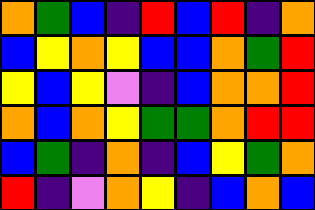[["orange", "green", "blue", "indigo", "red", "blue", "red", "indigo", "orange"], ["blue", "yellow", "orange", "yellow", "blue", "blue", "orange", "green", "red"], ["yellow", "blue", "yellow", "violet", "indigo", "blue", "orange", "orange", "red"], ["orange", "blue", "orange", "yellow", "green", "green", "orange", "red", "red"], ["blue", "green", "indigo", "orange", "indigo", "blue", "yellow", "green", "orange"], ["red", "indigo", "violet", "orange", "yellow", "indigo", "blue", "orange", "blue"]]